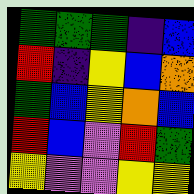[["green", "green", "green", "indigo", "blue"], ["red", "indigo", "yellow", "blue", "orange"], ["green", "blue", "yellow", "orange", "blue"], ["red", "blue", "violet", "red", "green"], ["yellow", "violet", "violet", "yellow", "yellow"]]